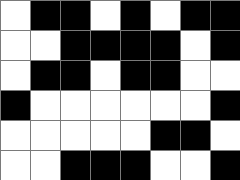[["white", "black", "black", "white", "black", "white", "black", "black"], ["white", "white", "black", "black", "black", "black", "white", "black"], ["white", "black", "black", "white", "black", "black", "white", "white"], ["black", "white", "white", "white", "white", "white", "white", "black"], ["white", "white", "white", "white", "white", "black", "black", "white"], ["white", "white", "black", "black", "black", "white", "white", "black"]]